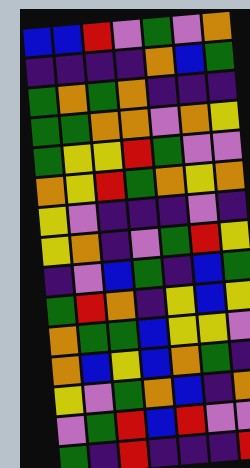[["blue", "blue", "red", "violet", "green", "violet", "orange"], ["indigo", "indigo", "indigo", "indigo", "orange", "blue", "green"], ["green", "orange", "green", "orange", "indigo", "indigo", "indigo"], ["green", "green", "orange", "orange", "violet", "orange", "yellow"], ["green", "yellow", "yellow", "red", "green", "violet", "violet"], ["orange", "yellow", "red", "green", "orange", "yellow", "orange"], ["yellow", "violet", "indigo", "indigo", "indigo", "violet", "indigo"], ["yellow", "orange", "indigo", "violet", "green", "red", "yellow"], ["indigo", "violet", "blue", "green", "indigo", "blue", "green"], ["green", "red", "orange", "indigo", "yellow", "blue", "yellow"], ["orange", "green", "green", "blue", "yellow", "yellow", "violet"], ["orange", "blue", "yellow", "blue", "orange", "green", "indigo"], ["yellow", "violet", "green", "orange", "blue", "indigo", "orange"], ["violet", "green", "red", "blue", "red", "violet", "violet"], ["green", "indigo", "red", "indigo", "indigo", "indigo", "red"]]